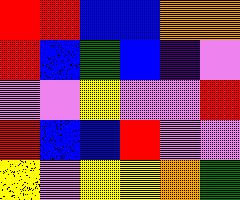[["red", "red", "blue", "blue", "orange", "orange"], ["red", "blue", "green", "blue", "indigo", "violet"], ["violet", "violet", "yellow", "violet", "violet", "red"], ["red", "blue", "blue", "red", "violet", "violet"], ["yellow", "violet", "yellow", "yellow", "orange", "green"]]